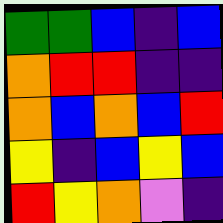[["green", "green", "blue", "indigo", "blue"], ["orange", "red", "red", "indigo", "indigo"], ["orange", "blue", "orange", "blue", "red"], ["yellow", "indigo", "blue", "yellow", "blue"], ["red", "yellow", "orange", "violet", "indigo"]]